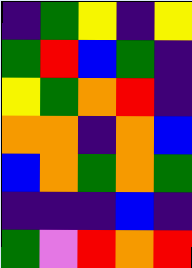[["indigo", "green", "yellow", "indigo", "yellow"], ["green", "red", "blue", "green", "indigo"], ["yellow", "green", "orange", "red", "indigo"], ["orange", "orange", "indigo", "orange", "blue"], ["blue", "orange", "green", "orange", "green"], ["indigo", "indigo", "indigo", "blue", "indigo"], ["green", "violet", "red", "orange", "red"]]